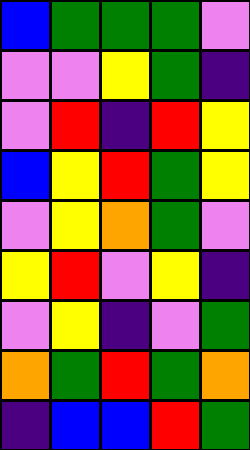[["blue", "green", "green", "green", "violet"], ["violet", "violet", "yellow", "green", "indigo"], ["violet", "red", "indigo", "red", "yellow"], ["blue", "yellow", "red", "green", "yellow"], ["violet", "yellow", "orange", "green", "violet"], ["yellow", "red", "violet", "yellow", "indigo"], ["violet", "yellow", "indigo", "violet", "green"], ["orange", "green", "red", "green", "orange"], ["indigo", "blue", "blue", "red", "green"]]